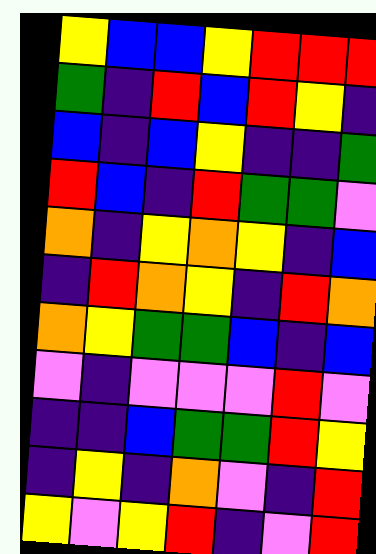[["yellow", "blue", "blue", "yellow", "red", "red", "red"], ["green", "indigo", "red", "blue", "red", "yellow", "indigo"], ["blue", "indigo", "blue", "yellow", "indigo", "indigo", "green"], ["red", "blue", "indigo", "red", "green", "green", "violet"], ["orange", "indigo", "yellow", "orange", "yellow", "indigo", "blue"], ["indigo", "red", "orange", "yellow", "indigo", "red", "orange"], ["orange", "yellow", "green", "green", "blue", "indigo", "blue"], ["violet", "indigo", "violet", "violet", "violet", "red", "violet"], ["indigo", "indigo", "blue", "green", "green", "red", "yellow"], ["indigo", "yellow", "indigo", "orange", "violet", "indigo", "red"], ["yellow", "violet", "yellow", "red", "indigo", "violet", "red"]]